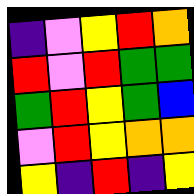[["indigo", "violet", "yellow", "red", "orange"], ["red", "violet", "red", "green", "green"], ["green", "red", "yellow", "green", "blue"], ["violet", "red", "yellow", "orange", "orange"], ["yellow", "indigo", "red", "indigo", "yellow"]]